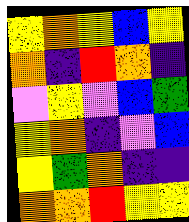[["yellow", "orange", "yellow", "blue", "yellow"], ["orange", "indigo", "red", "orange", "indigo"], ["violet", "yellow", "violet", "blue", "green"], ["yellow", "orange", "indigo", "violet", "blue"], ["yellow", "green", "orange", "indigo", "indigo"], ["orange", "orange", "red", "yellow", "yellow"]]